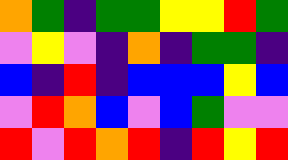[["orange", "green", "indigo", "green", "green", "yellow", "yellow", "red", "green"], ["violet", "yellow", "violet", "indigo", "orange", "indigo", "green", "green", "indigo"], ["blue", "indigo", "red", "indigo", "blue", "blue", "blue", "yellow", "blue"], ["violet", "red", "orange", "blue", "violet", "blue", "green", "violet", "violet"], ["red", "violet", "red", "orange", "red", "indigo", "red", "yellow", "red"]]